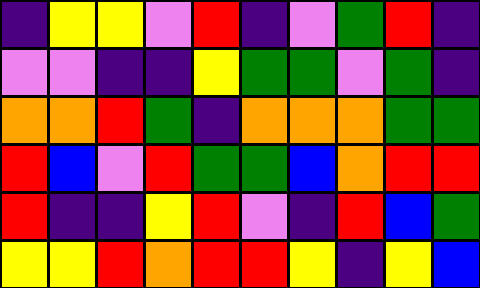[["indigo", "yellow", "yellow", "violet", "red", "indigo", "violet", "green", "red", "indigo"], ["violet", "violet", "indigo", "indigo", "yellow", "green", "green", "violet", "green", "indigo"], ["orange", "orange", "red", "green", "indigo", "orange", "orange", "orange", "green", "green"], ["red", "blue", "violet", "red", "green", "green", "blue", "orange", "red", "red"], ["red", "indigo", "indigo", "yellow", "red", "violet", "indigo", "red", "blue", "green"], ["yellow", "yellow", "red", "orange", "red", "red", "yellow", "indigo", "yellow", "blue"]]